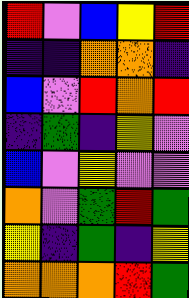[["red", "violet", "blue", "yellow", "red"], ["indigo", "indigo", "orange", "orange", "indigo"], ["blue", "violet", "red", "orange", "red"], ["indigo", "green", "indigo", "yellow", "violet"], ["blue", "violet", "yellow", "violet", "violet"], ["orange", "violet", "green", "red", "green"], ["yellow", "indigo", "green", "indigo", "yellow"], ["orange", "orange", "orange", "red", "green"]]